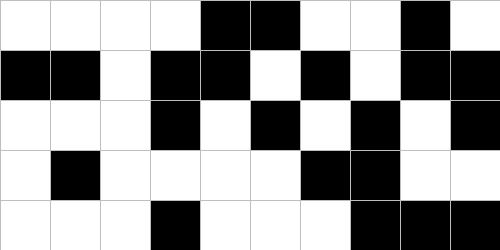[["white", "white", "white", "white", "black", "black", "white", "white", "black", "white"], ["black", "black", "white", "black", "black", "white", "black", "white", "black", "black"], ["white", "white", "white", "black", "white", "black", "white", "black", "white", "black"], ["white", "black", "white", "white", "white", "white", "black", "black", "white", "white"], ["white", "white", "white", "black", "white", "white", "white", "black", "black", "black"]]